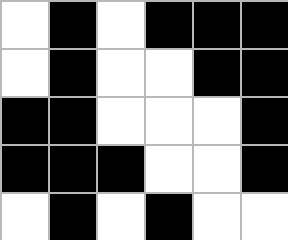[["white", "black", "white", "black", "black", "black"], ["white", "black", "white", "white", "black", "black"], ["black", "black", "white", "white", "white", "black"], ["black", "black", "black", "white", "white", "black"], ["white", "black", "white", "black", "white", "white"]]